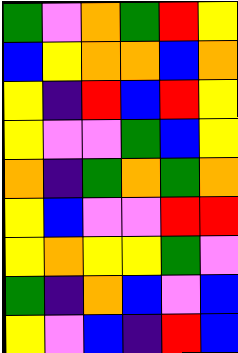[["green", "violet", "orange", "green", "red", "yellow"], ["blue", "yellow", "orange", "orange", "blue", "orange"], ["yellow", "indigo", "red", "blue", "red", "yellow"], ["yellow", "violet", "violet", "green", "blue", "yellow"], ["orange", "indigo", "green", "orange", "green", "orange"], ["yellow", "blue", "violet", "violet", "red", "red"], ["yellow", "orange", "yellow", "yellow", "green", "violet"], ["green", "indigo", "orange", "blue", "violet", "blue"], ["yellow", "violet", "blue", "indigo", "red", "blue"]]